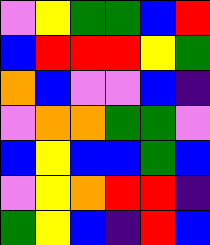[["violet", "yellow", "green", "green", "blue", "red"], ["blue", "red", "red", "red", "yellow", "green"], ["orange", "blue", "violet", "violet", "blue", "indigo"], ["violet", "orange", "orange", "green", "green", "violet"], ["blue", "yellow", "blue", "blue", "green", "blue"], ["violet", "yellow", "orange", "red", "red", "indigo"], ["green", "yellow", "blue", "indigo", "red", "blue"]]